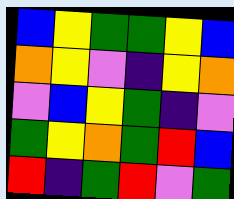[["blue", "yellow", "green", "green", "yellow", "blue"], ["orange", "yellow", "violet", "indigo", "yellow", "orange"], ["violet", "blue", "yellow", "green", "indigo", "violet"], ["green", "yellow", "orange", "green", "red", "blue"], ["red", "indigo", "green", "red", "violet", "green"]]